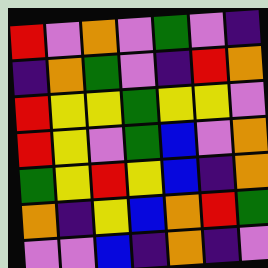[["red", "violet", "orange", "violet", "green", "violet", "indigo"], ["indigo", "orange", "green", "violet", "indigo", "red", "orange"], ["red", "yellow", "yellow", "green", "yellow", "yellow", "violet"], ["red", "yellow", "violet", "green", "blue", "violet", "orange"], ["green", "yellow", "red", "yellow", "blue", "indigo", "orange"], ["orange", "indigo", "yellow", "blue", "orange", "red", "green"], ["violet", "violet", "blue", "indigo", "orange", "indigo", "violet"]]